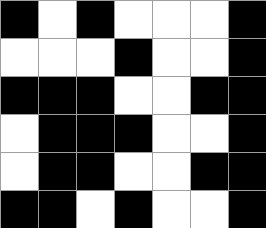[["black", "white", "black", "white", "white", "white", "black"], ["white", "white", "white", "black", "white", "white", "black"], ["black", "black", "black", "white", "white", "black", "black"], ["white", "black", "black", "black", "white", "white", "black"], ["white", "black", "black", "white", "white", "black", "black"], ["black", "black", "white", "black", "white", "white", "black"]]